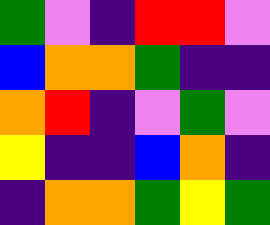[["green", "violet", "indigo", "red", "red", "violet"], ["blue", "orange", "orange", "green", "indigo", "indigo"], ["orange", "red", "indigo", "violet", "green", "violet"], ["yellow", "indigo", "indigo", "blue", "orange", "indigo"], ["indigo", "orange", "orange", "green", "yellow", "green"]]